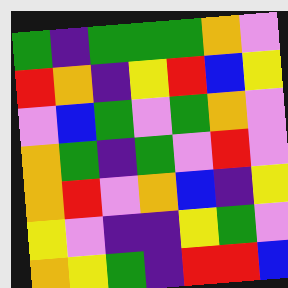[["green", "indigo", "green", "green", "green", "orange", "violet"], ["red", "orange", "indigo", "yellow", "red", "blue", "yellow"], ["violet", "blue", "green", "violet", "green", "orange", "violet"], ["orange", "green", "indigo", "green", "violet", "red", "violet"], ["orange", "red", "violet", "orange", "blue", "indigo", "yellow"], ["yellow", "violet", "indigo", "indigo", "yellow", "green", "violet"], ["orange", "yellow", "green", "indigo", "red", "red", "blue"]]